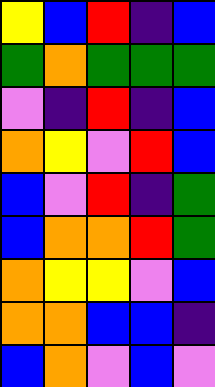[["yellow", "blue", "red", "indigo", "blue"], ["green", "orange", "green", "green", "green"], ["violet", "indigo", "red", "indigo", "blue"], ["orange", "yellow", "violet", "red", "blue"], ["blue", "violet", "red", "indigo", "green"], ["blue", "orange", "orange", "red", "green"], ["orange", "yellow", "yellow", "violet", "blue"], ["orange", "orange", "blue", "blue", "indigo"], ["blue", "orange", "violet", "blue", "violet"]]